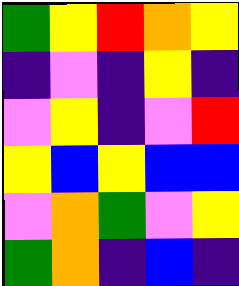[["green", "yellow", "red", "orange", "yellow"], ["indigo", "violet", "indigo", "yellow", "indigo"], ["violet", "yellow", "indigo", "violet", "red"], ["yellow", "blue", "yellow", "blue", "blue"], ["violet", "orange", "green", "violet", "yellow"], ["green", "orange", "indigo", "blue", "indigo"]]